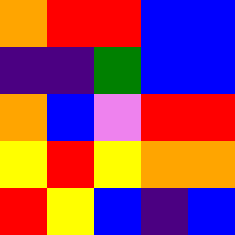[["orange", "red", "red", "blue", "blue"], ["indigo", "indigo", "green", "blue", "blue"], ["orange", "blue", "violet", "red", "red"], ["yellow", "red", "yellow", "orange", "orange"], ["red", "yellow", "blue", "indigo", "blue"]]